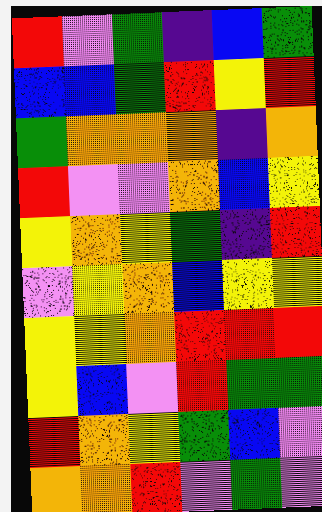[["red", "violet", "green", "indigo", "blue", "green"], ["blue", "blue", "green", "red", "yellow", "red"], ["green", "orange", "orange", "orange", "indigo", "orange"], ["red", "violet", "violet", "orange", "blue", "yellow"], ["yellow", "orange", "yellow", "green", "indigo", "red"], ["violet", "yellow", "orange", "blue", "yellow", "yellow"], ["yellow", "yellow", "orange", "red", "red", "red"], ["yellow", "blue", "violet", "red", "green", "green"], ["red", "orange", "yellow", "green", "blue", "violet"], ["orange", "orange", "red", "violet", "green", "violet"]]